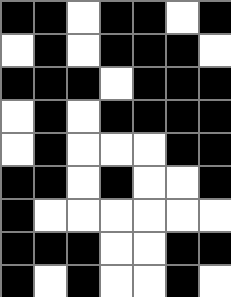[["black", "black", "white", "black", "black", "white", "black"], ["white", "black", "white", "black", "black", "black", "white"], ["black", "black", "black", "white", "black", "black", "black"], ["white", "black", "white", "black", "black", "black", "black"], ["white", "black", "white", "white", "white", "black", "black"], ["black", "black", "white", "black", "white", "white", "black"], ["black", "white", "white", "white", "white", "white", "white"], ["black", "black", "black", "white", "white", "black", "black"], ["black", "white", "black", "white", "white", "black", "white"]]